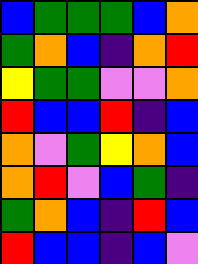[["blue", "green", "green", "green", "blue", "orange"], ["green", "orange", "blue", "indigo", "orange", "red"], ["yellow", "green", "green", "violet", "violet", "orange"], ["red", "blue", "blue", "red", "indigo", "blue"], ["orange", "violet", "green", "yellow", "orange", "blue"], ["orange", "red", "violet", "blue", "green", "indigo"], ["green", "orange", "blue", "indigo", "red", "blue"], ["red", "blue", "blue", "indigo", "blue", "violet"]]